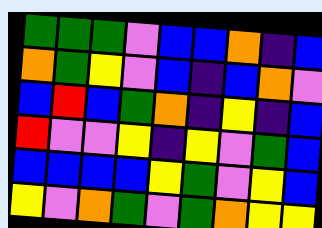[["green", "green", "green", "violet", "blue", "blue", "orange", "indigo", "blue"], ["orange", "green", "yellow", "violet", "blue", "indigo", "blue", "orange", "violet"], ["blue", "red", "blue", "green", "orange", "indigo", "yellow", "indigo", "blue"], ["red", "violet", "violet", "yellow", "indigo", "yellow", "violet", "green", "blue"], ["blue", "blue", "blue", "blue", "yellow", "green", "violet", "yellow", "blue"], ["yellow", "violet", "orange", "green", "violet", "green", "orange", "yellow", "yellow"]]